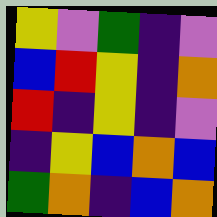[["yellow", "violet", "green", "indigo", "violet"], ["blue", "red", "yellow", "indigo", "orange"], ["red", "indigo", "yellow", "indigo", "violet"], ["indigo", "yellow", "blue", "orange", "blue"], ["green", "orange", "indigo", "blue", "orange"]]